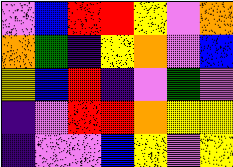[["violet", "blue", "red", "red", "yellow", "violet", "orange"], ["orange", "green", "indigo", "yellow", "orange", "violet", "blue"], ["yellow", "blue", "red", "indigo", "violet", "green", "violet"], ["indigo", "violet", "red", "red", "orange", "yellow", "yellow"], ["indigo", "violet", "violet", "blue", "yellow", "violet", "yellow"]]